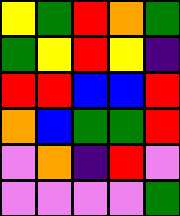[["yellow", "green", "red", "orange", "green"], ["green", "yellow", "red", "yellow", "indigo"], ["red", "red", "blue", "blue", "red"], ["orange", "blue", "green", "green", "red"], ["violet", "orange", "indigo", "red", "violet"], ["violet", "violet", "violet", "violet", "green"]]